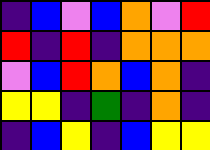[["indigo", "blue", "violet", "blue", "orange", "violet", "red"], ["red", "indigo", "red", "indigo", "orange", "orange", "orange"], ["violet", "blue", "red", "orange", "blue", "orange", "indigo"], ["yellow", "yellow", "indigo", "green", "indigo", "orange", "indigo"], ["indigo", "blue", "yellow", "indigo", "blue", "yellow", "yellow"]]